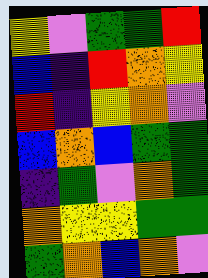[["yellow", "violet", "green", "green", "red"], ["blue", "indigo", "red", "orange", "yellow"], ["red", "indigo", "yellow", "orange", "violet"], ["blue", "orange", "blue", "green", "green"], ["indigo", "green", "violet", "orange", "green"], ["orange", "yellow", "yellow", "green", "green"], ["green", "orange", "blue", "orange", "violet"]]